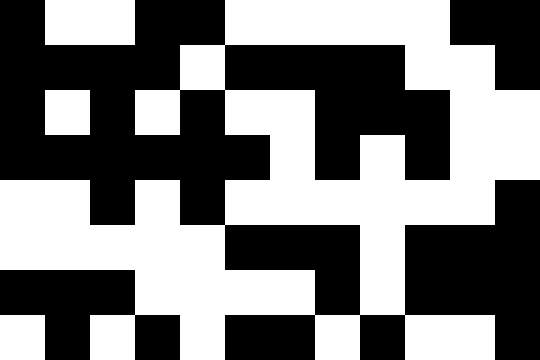[["black", "white", "white", "black", "black", "white", "white", "white", "white", "white", "black", "black"], ["black", "black", "black", "black", "white", "black", "black", "black", "black", "white", "white", "black"], ["black", "white", "black", "white", "black", "white", "white", "black", "black", "black", "white", "white"], ["black", "black", "black", "black", "black", "black", "white", "black", "white", "black", "white", "white"], ["white", "white", "black", "white", "black", "white", "white", "white", "white", "white", "white", "black"], ["white", "white", "white", "white", "white", "black", "black", "black", "white", "black", "black", "black"], ["black", "black", "black", "white", "white", "white", "white", "black", "white", "black", "black", "black"], ["white", "black", "white", "black", "white", "black", "black", "white", "black", "white", "white", "black"]]